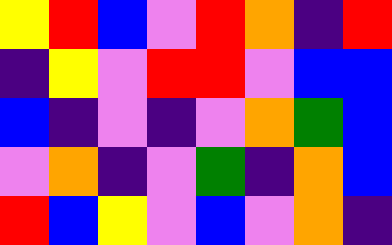[["yellow", "red", "blue", "violet", "red", "orange", "indigo", "red"], ["indigo", "yellow", "violet", "red", "red", "violet", "blue", "blue"], ["blue", "indigo", "violet", "indigo", "violet", "orange", "green", "blue"], ["violet", "orange", "indigo", "violet", "green", "indigo", "orange", "blue"], ["red", "blue", "yellow", "violet", "blue", "violet", "orange", "indigo"]]